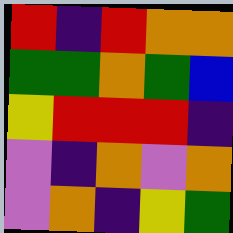[["red", "indigo", "red", "orange", "orange"], ["green", "green", "orange", "green", "blue"], ["yellow", "red", "red", "red", "indigo"], ["violet", "indigo", "orange", "violet", "orange"], ["violet", "orange", "indigo", "yellow", "green"]]